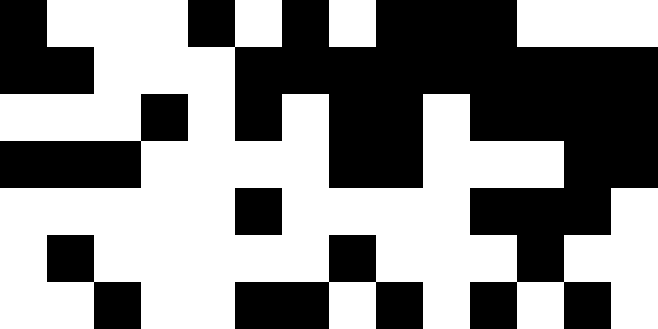[["black", "white", "white", "white", "black", "white", "black", "white", "black", "black", "black", "white", "white", "white"], ["black", "black", "white", "white", "white", "black", "black", "black", "black", "black", "black", "black", "black", "black"], ["white", "white", "white", "black", "white", "black", "white", "black", "black", "white", "black", "black", "black", "black"], ["black", "black", "black", "white", "white", "white", "white", "black", "black", "white", "white", "white", "black", "black"], ["white", "white", "white", "white", "white", "black", "white", "white", "white", "white", "black", "black", "black", "white"], ["white", "black", "white", "white", "white", "white", "white", "black", "white", "white", "white", "black", "white", "white"], ["white", "white", "black", "white", "white", "black", "black", "white", "black", "white", "black", "white", "black", "white"]]